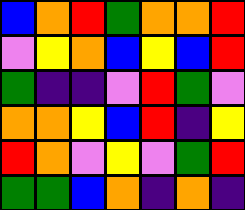[["blue", "orange", "red", "green", "orange", "orange", "red"], ["violet", "yellow", "orange", "blue", "yellow", "blue", "red"], ["green", "indigo", "indigo", "violet", "red", "green", "violet"], ["orange", "orange", "yellow", "blue", "red", "indigo", "yellow"], ["red", "orange", "violet", "yellow", "violet", "green", "red"], ["green", "green", "blue", "orange", "indigo", "orange", "indigo"]]